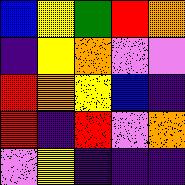[["blue", "yellow", "green", "red", "orange"], ["indigo", "yellow", "orange", "violet", "violet"], ["red", "orange", "yellow", "blue", "indigo"], ["red", "indigo", "red", "violet", "orange"], ["violet", "yellow", "indigo", "indigo", "indigo"]]